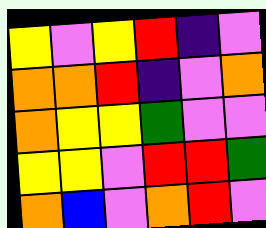[["yellow", "violet", "yellow", "red", "indigo", "violet"], ["orange", "orange", "red", "indigo", "violet", "orange"], ["orange", "yellow", "yellow", "green", "violet", "violet"], ["yellow", "yellow", "violet", "red", "red", "green"], ["orange", "blue", "violet", "orange", "red", "violet"]]